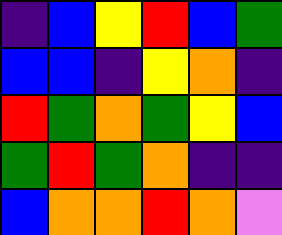[["indigo", "blue", "yellow", "red", "blue", "green"], ["blue", "blue", "indigo", "yellow", "orange", "indigo"], ["red", "green", "orange", "green", "yellow", "blue"], ["green", "red", "green", "orange", "indigo", "indigo"], ["blue", "orange", "orange", "red", "orange", "violet"]]